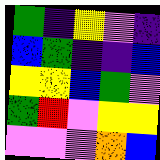[["green", "indigo", "yellow", "violet", "indigo"], ["blue", "green", "indigo", "indigo", "blue"], ["yellow", "yellow", "blue", "green", "violet"], ["green", "red", "violet", "yellow", "yellow"], ["violet", "violet", "violet", "orange", "blue"]]